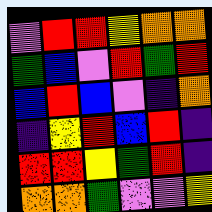[["violet", "red", "red", "yellow", "orange", "orange"], ["green", "blue", "violet", "red", "green", "red"], ["blue", "red", "blue", "violet", "indigo", "orange"], ["indigo", "yellow", "red", "blue", "red", "indigo"], ["red", "red", "yellow", "green", "red", "indigo"], ["orange", "orange", "green", "violet", "violet", "yellow"]]